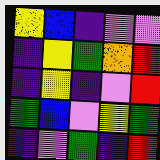[["yellow", "blue", "indigo", "violet", "violet"], ["indigo", "yellow", "green", "orange", "red"], ["indigo", "yellow", "indigo", "violet", "red"], ["green", "blue", "violet", "yellow", "green"], ["indigo", "violet", "green", "indigo", "red"]]